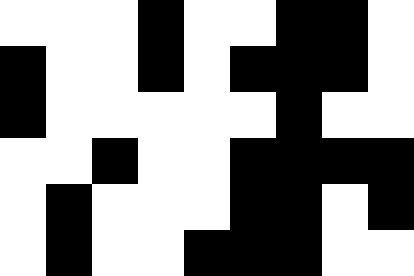[["white", "white", "white", "black", "white", "white", "black", "black", "white"], ["black", "white", "white", "black", "white", "black", "black", "black", "white"], ["black", "white", "white", "white", "white", "white", "black", "white", "white"], ["white", "white", "black", "white", "white", "black", "black", "black", "black"], ["white", "black", "white", "white", "white", "black", "black", "white", "black"], ["white", "black", "white", "white", "black", "black", "black", "white", "white"]]